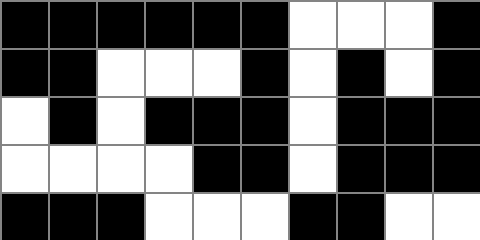[["black", "black", "black", "black", "black", "black", "white", "white", "white", "black"], ["black", "black", "white", "white", "white", "black", "white", "black", "white", "black"], ["white", "black", "white", "black", "black", "black", "white", "black", "black", "black"], ["white", "white", "white", "white", "black", "black", "white", "black", "black", "black"], ["black", "black", "black", "white", "white", "white", "black", "black", "white", "white"]]